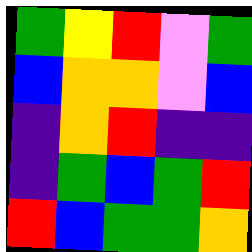[["green", "yellow", "red", "violet", "green"], ["blue", "orange", "orange", "violet", "blue"], ["indigo", "orange", "red", "indigo", "indigo"], ["indigo", "green", "blue", "green", "red"], ["red", "blue", "green", "green", "orange"]]